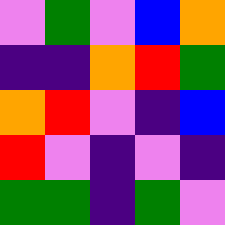[["violet", "green", "violet", "blue", "orange"], ["indigo", "indigo", "orange", "red", "green"], ["orange", "red", "violet", "indigo", "blue"], ["red", "violet", "indigo", "violet", "indigo"], ["green", "green", "indigo", "green", "violet"]]